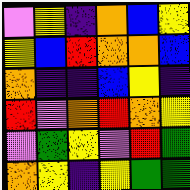[["violet", "yellow", "indigo", "orange", "blue", "yellow"], ["yellow", "blue", "red", "orange", "orange", "blue"], ["orange", "indigo", "indigo", "blue", "yellow", "indigo"], ["red", "violet", "orange", "red", "orange", "yellow"], ["violet", "green", "yellow", "violet", "red", "green"], ["orange", "yellow", "indigo", "yellow", "green", "green"]]